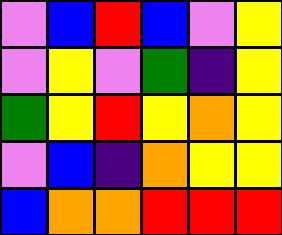[["violet", "blue", "red", "blue", "violet", "yellow"], ["violet", "yellow", "violet", "green", "indigo", "yellow"], ["green", "yellow", "red", "yellow", "orange", "yellow"], ["violet", "blue", "indigo", "orange", "yellow", "yellow"], ["blue", "orange", "orange", "red", "red", "red"]]